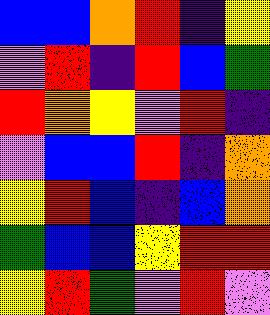[["blue", "blue", "orange", "red", "indigo", "yellow"], ["violet", "red", "indigo", "red", "blue", "green"], ["red", "orange", "yellow", "violet", "red", "indigo"], ["violet", "blue", "blue", "red", "indigo", "orange"], ["yellow", "red", "blue", "indigo", "blue", "orange"], ["green", "blue", "blue", "yellow", "red", "red"], ["yellow", "red", "green", "violet", "red", "violet"]]